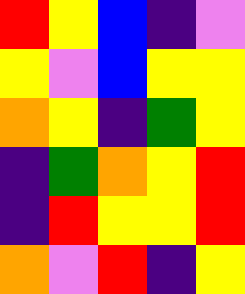[["red", "yellow", "blue", "indigo", "violet"], ["yellow", "violet", "blue", "yellow", "yellow"], ["orange", "yellow", "indigo", "green", "yellow"], ["indigo", "green", "orange", "yellow", "red"], ["indigo", "red", "yellow", "yellow", "red"], ["orange", "violet", "red", "indigo", "yellow"]]